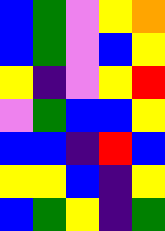[["blue", "green", "violet", "yellow", "orange"], ["blue", "green", "violet", "blue", "yellow"], ["yellow", "indigo", "violet", "yellow", "red"], ["violet", "green", "blue", "blue", "yellow"], ["blue", "blue", "indigo", "red", "blue"], ["yellow", "yellow", "blue", "indigo", "yellow"], ["blue", "green", "yellow", "indigo", "green"]]